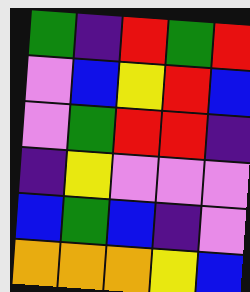[["green", "indigo", "red", "green", "red"], ["violet", "blue", "yellow", "red", "blue"], ["violet", "green", "red", "red", "indigo"], ["indigo", "yellow", "violet", "violet", "violet"], ["blue", "green", "blue", "indigo", "violet"], ["orange", "orange", "orange", "yellow", "blue"]]